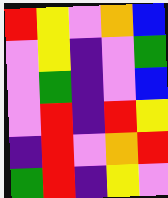[["red", "yellow", "violet", "orange", "blue"], ["violet", "yellow", "indigo", "violet", "green"], ["violet", "green", "indigo", "violet", "blue"], ["violet", "red", "indigo", "red", "yellow"], ["indigo", "red", "violet", "orange", "red"], ["green", "red", "indigo", "yellow", "violet"]]